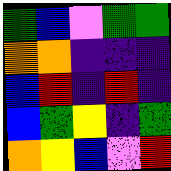[["green", "blue", "violet", "green", "green"], ["orange", "orange", "indigo", "indigo", "indigo"], ["blue", "red", "indigo", "red", "indigo"], ["blue", "green", "yellow", "indigo", "green"], ["orange", "yellow", "blue", "violet", "red"]]